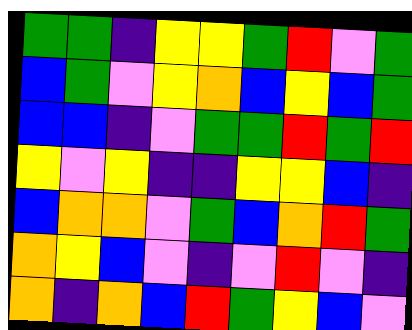[["green", "green", "indigo", "yellow", "yellow", "green", "red", "violet", "green"], ["blue", "green", "violet", "yellow", "orange", "blue", "yellow", "blue", "green"], ["blue", "blue", "indigo", "violet", "green", "green", "red", "green", "red"], ["yellow", "violet", "yellow", "indigo", "indigo", "yellow", "yellow", "blue", "indigo"], ["blue", "orange", "orange", "violet", "green", "blue", "orange", "red", "green"], ["orange", "yellow", "blue", "violet", "indigo", "violet", "red", "violet", "indigo"], ["orange", "indigo", "orange", "blue", "red", "green", "yellow", "blue", "violet"]]